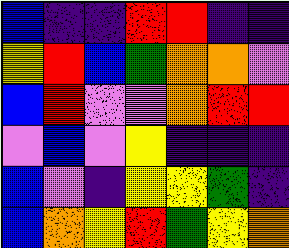[["blue", "indigo", "indigo", "red", "red", "indigo", "indigo"], ["yellow", "red", "blue", "green", "orange", "orange", "violet"], ["blue", "red", "violet", "violet", "orange", "red", "red"], ["violet", "blue", "violet", "yellow", "indigo", "indigo", "indigo"], ["blue", "violet", "indigo", "yellow", "yellow", "green", "indigo"], ["blue", "orange", "yellow", "red", "green", "yellow", "orange"]]